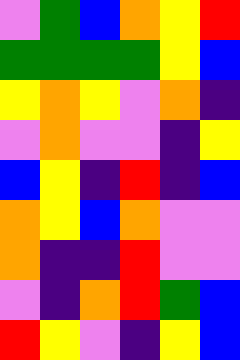[["violet", "green", "blue", "orange", "yellow", "red"], ["green", "green", "green", "green", "yellow", "blue"], ["yellow", "orange", "yellow", "violet", "orange", "indigo"], ["violet", "orange", "violet", "violet", "indigo", "yellow"], ["blue", "yellow", "indigo", "red", "indigo", "blue"], ["orange", "yellow", "blue", "orange", "violet", "violet"], ["orange", "indigo", "indigo", "red", "violet", "violet"], ["violet", "indigo", "orange", "red", "green", "blue"], ["red", "yellow", "violet", "indigo", "yellow", "blue"]]